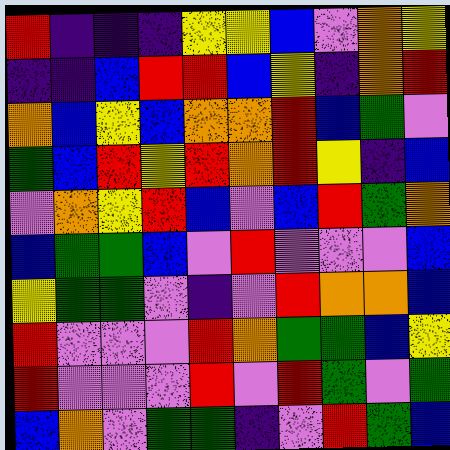[["red", "indigo", "indigo", "indigo", "yellow", "yellow", "blue", "violet", "orange", "yellow"], ["indigo", "indigo", "blue", "red", "red", "blue", "yellow", "indigo", "orange", "red"], ["orange", "blue", "yellow", "blue", "orange", "orange", "red", "blue", "green", "violet"], ["green", "blue", "red", "yellow", "red", "orange", "red", "yellow", "indigo", "blue"], ["violet", "orange", "yellow", "red", "blue", "violet", "blue", "red", "green", "orange"], ["blue", "green", "green", "blue", "violet", "red", "violet", "violet", "violet", "blue"], ["yellow", "green", "green", "violet", "indigo", "violet", "red", "orange", "orange", "blue"], ["red", "violet", "violet", "violet", "red", "orange", "green", "green", "blue", "yellow"], ["red", "violet", "violet", "violet", "red", "violet", "red", "green", "violet", "green"], ["blue", "orange", "violet", "green", "green", "indigo", "violet", "red", "green", "blue"]]